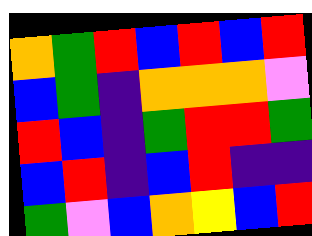[["orange", "green", "red", "blue", "red", "blue", "red"], ["blue", "green", "indigo", "orange", "orange", "orange", "violet"], ["red", "blue", "indigo", "green", "red", "red", "green"], ["blue", "red", "indigo", "blue", "red", "indigo", "indigo"], ["green", "violet", "blue", "orange", "yellow", "blue", "red"]]